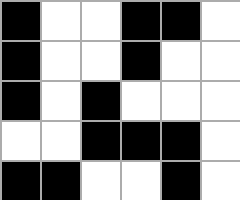[["black", "white", "white", "black", "black", "white"], ["black", "white", "white", "black", "white", "white"], ["black", "white", "black", "white", "white", "white"], ["white", "white", "black", "black", "black", "white"], ["black", "black", "white", "white", "black", "white"]]